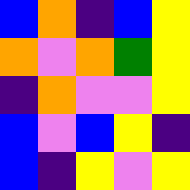[["blue", "orange", "indigo", "blue", "yellow"], ["orange", "violet", "orange", "green", "yellow"], ["indigo", "orange", "violet", "violet", "yellow"], ["blue", "violet", "blue", "yellow", "indigo"], ["blue", "indigo", "yellow", "violet", "yellow"]]